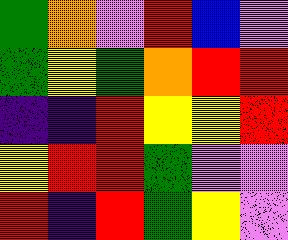[["green", "orange", "violet", "red", "blue", "violet"], ["green", "yellow", "green", "orange", "red", "red"], ["indigo", "indigo", "red", "yellow", "yellow", "red"], ["yellow", "red", "red", "green", "violet", "violet"], ["red", "indigo", "red", "green", "yellow", "violet"]]